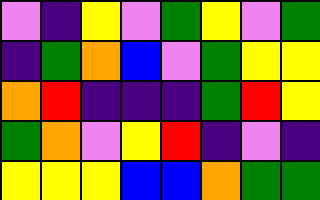[["violet", "indigo", "yellow", "violet", "green", "yellow", "violet", "green"], ["indigo", "green", "orange", "blue", "violet", "green", "yellow", "yellow"], ["orange", "red", "indigo", "indigo", "indigo", "green", "red", "yellow"], ["green", "orange", "violet", "yellow", "red", "indigo", "violet", "indigo"], ["yellow", "yellow", "yellow", "blue", "blue", "orange", "green", "green"]]